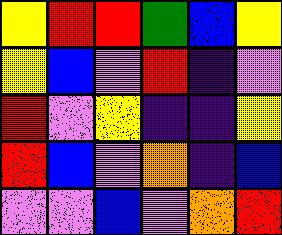[["yellow", "red", "red", "green", "blue", "yellow"], ["yellow", "blue", "violet", "red", "indigo", "violet"], ["red", "violet", "yellow", "indigo", "indigo", "yellow"], ["red", "blue", "violet", "orange", "indigo", "blue"], ["violet", "violet", "blue", "violet", "orange", "red"]]